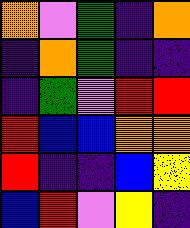[["orange", "violet", "green", "indigo", "orange"], ["indigo", "orange", "green", "indigo", "indigo"], ["indigo", "green", "violet", "red", "red"], ["red", "blue", "blue", "orange", "orange"], ["red", "indigo", "indigo", "blue", "yellow"], ["blue", "red", "violet", "yellow", "indigo"]]